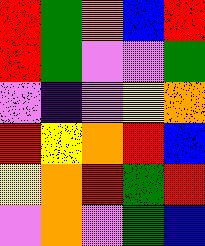[["red", "green", "orange", "blue", "red"], ["red", "green", "violet", "violet", "green"], ["violet", "indigo", "violet", "yellow", "orange"], ["red", "yellow", "orange", "red", "blue"], ["yellow", "orange", "red", "green", "red"], ["violet", "orange", "violet", "green", "blue"]]